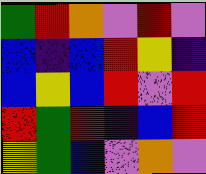[["green", "red", "orange", "violet", "red", "violet"], ["blue", "indigo", "blue", "red", "yellow", "indigo"], ["blue", "yellow", "blue", "red", "violet", "red"], ["red", "green", "red", "indigo", "blue", "red"], ["yellow", "green", "blue", "violet", "orange", "violet"]]